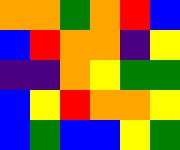[["orange", "orange", "green", "orange", "red", "blue"], ["blue", "red", "orange", "orange", "indigo", "yellow"], ["indigo", "indigo", "orange", "yellow", "green", "green"], ["blue", "yellow", "red", "orange", "orange", "yellow"], ["blue", "green", "blue", "blue", "yellow", "green"]]